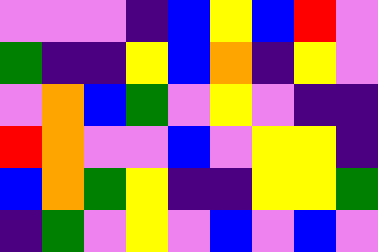[["violet", "violet", "violet", "indigo", "blue", "yellow", "blue", "red", "violet"], ["green", "indigo", "indigo", "yellow", "blue", "orange", "indigo", "yellow", "violet"], ["violet", "orange", "blue", "green", "violet", "yellow", "violet", "indigo", "indigo"], ["red", "orange", "violet", "violet", "blue", "violet", "yellow", "yellow", "indigo"], ["blue", "orange", "green", "yellow", "indigo", "indigo", "yellow", "yellow", "green"], ["indigo", "green", "violet", "yellow", "violet", "blue", "violet", "blue", "violet"]]